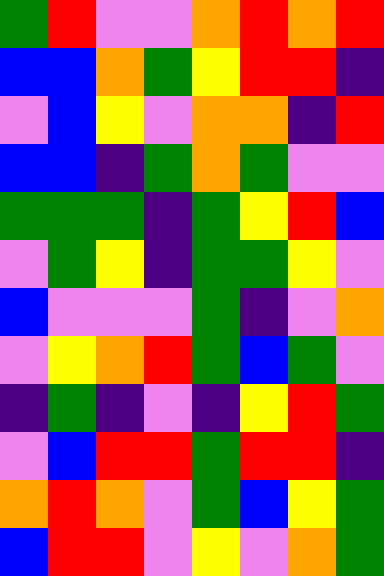[["green", "red", "violet", "violet", "orange", "red", "orange", "red"], ["blue", "blue", "orange", "green", "yellow", "red", "red", "indigo"], ["violet", "blue", "yellow", "violet", "orange", "orange", "indigo", "red"], ["blue", "blue", "indigo", "green", "orange", "green", "violet", "violet"], ["green", "green", "green", "indigo", "green", "yellow", "red", "blue"], ["violet", "green", "yellow", "indigo", "green", "green", "yellow", "violet"], ["blue", "violet", "violet", "violet", "green", "indigo", "violet", "orange"], ["violet", "yellow", "orange", "red", "green", "blue", "green", "violet"], ["indigo", "green", "indigo", "violet", "indigo", "yellow", "red", "green"], ["violet", "blue", "red", "red", "green", "red", "red", "indigo"], ["orange", "red", "orange", "violet", "green", "blue", "yellow", "green"], ["blue", "red", "red", "violet", "yellow", "violet", "orange", "green"]]